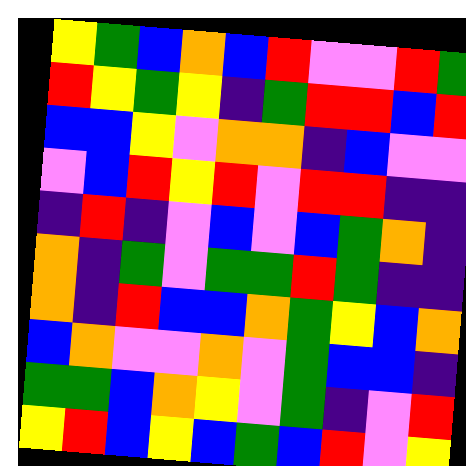[["yellow", "green", "blue", "orange", "blue", "red", "violet", "violet", "red", "green"], ["red", "yellow", "green", "yellow", "indigo", "green", "red", "red", "blue", "red"], ["blue", "blue", "yellow", "violet", "orange", "orange", "indigo", "blue", "violet", "violet"], ["violet", "blue", "red", "yellow", "red", "violet", "red", "red", "indigo", "indigo"], ["indigo", "red", "indigo", "violet", "blue", "violet", "blue", "green", "orange", "indigo"], ["orange", "indigo", "green", "violet", "green", "green", "red", "green", "indigo", "indigo"], ["orange", "indigo", "red", "blue", "blue", "orange", "green", "yellow", "blue", "orange"], ["blue", "orange", "violet", "violet", "orange", "violet", "green", "blue", "blue", "indigo"], ["green", "green", "blue", "orange", "yellow", "violet", "green", "indigo", "violet", "red"], ["yellow", "red", "blue", "yellow", "blue", "green", "blue", "red", "violet", "yellow"]]